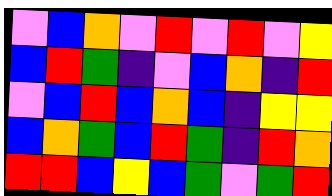[["violet", "blue", "orange", "violet", "red", "violet", "red", "violet", "yellow"], ["blue", "red", "green", "indigo", "violet", "blue", "orange", "indigo", "red"], ["violet", "blue", "red", "blue", "orange", "blue", "indigo", "yellow", "yellow"], ["blue", "orange", "green", "blue", "red", "green", "indigo", "red", "orange"], ["red", "red", "blue", "yellow", "blue", "green", "violet", "green", "red"]]